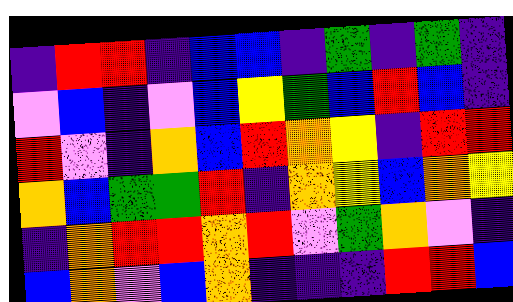[["indigo", "red", "red", "indigo", "blue", "blue", "indigo", "green", "indigo", "green", "indigo"], ["violet", "blue", "indigo", "violet", "blue", "yellow", "green", "blue", "red", "blue", "indigo"], ["red", "violet", "indigo", "orange", "blue", "red", "orange", "yellow", "indigo", "red", "red"], ["orange", "blue", "green", "green", "red", "indigo", "orange", "yellow", "blue", "orange", "yellow"], ["indigo", "orange", "red", "red", "orange", "red", "violet", "green", "orange", "violet", "indigo"], ["blue", "orange", "violet", "blue", "orange", "indigo", "indigo", "indigo", "red", "red", "blue"]]